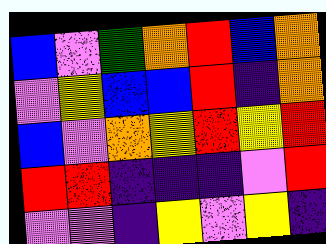[["blue", "violet", "green", "orange", "red", "blue", "orange"], ["violet", "yellow", "blue", "blue", "red", "indigo", "orange"], ["blue", "violet", "orange", "yellow", "red", "yellow", "red"], ["red", "red", "indigo", "indigo", "indigo", "violet", "red"], ["violet", "violet", "indigo", "yellow", "violet", "yellow", "indigo"]]